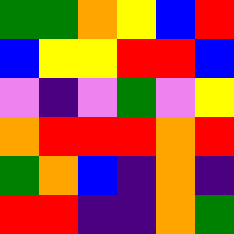[["green", "green", "orange", "yellow", "blue", "red"], ["blue", "yellow", "yellow", "red", "red", "blue"], ["violet", "indigo", "violet", "green", "violet", "yellow"], ["orange", "red", "red", "red", "orange", "red"], ["green", "orange", "blue", "indigo", "orange", "indigo"], ["red", "red", "indigo", "indigo", "orange", "green"]]